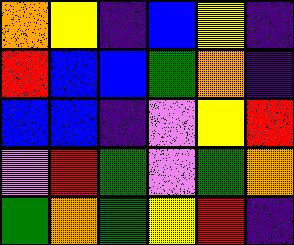[["orange", "yellow", "indigo", "blue", "yellow", "indigo"], ["red", "blue", "blue", "green", "orange", "indigo"], ["blue", "blue", "indigo", "violet", "yellow", "red"], ["violet", "red", "green", "violet", "green", "orange"], ["green", "orange", "green", "yellow", "red", "indigo"]]